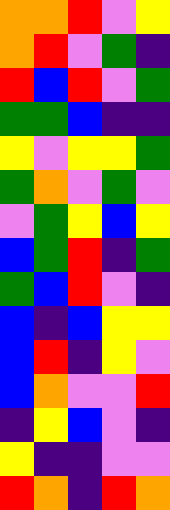[["orange", "orange", "red", "violet", "yellow"], ["orange", "red", "violet", "green", "indigo"], ["red", "blue", "red", "violet", "green"], ["green", "green", "blue", "indigo", "indigo"], ["yellow", "violet", "yellow", "yellow", "green"], ["green", "orange", "violet", "green", "violet"], ["violet", "green", "yellow", "blue", "yellow"], ["blue", "green", "red", "indigo", "green"], ["green", "blue", "red", "violet", "indigo"], ["blue", "indigo", "blue", "yellow", "yellow"], ["blue", "red", "indigo", "yellow", "violet"], ["blue", "orange", "violet", "violet", "red"], ["indigo", "yellow", "blue", "violet", "indigo"], ["yellow", "indigo", "indigo", "violet", "violet"], ["red", "orange", "indigo", "red", "orange"]]